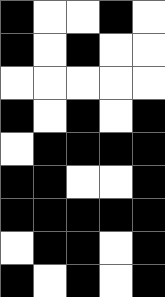[["black", "white", "white", "black", "white"], ["black", "white", "black", "white", "white"], ["white", "white", "white", "white", "white"], ["black", "white", "black", "white", "black"], ["white", "black", "black", "black", "black"], ["black", "black", "white", "white", "black"], ["black", "black", "black", "black", "black"], ["white", "black", "black", "white", "black"], ["black", "white", "black", "white", "black"]]